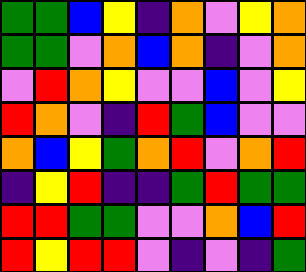[["green", "green", "blue", "yellow", "indigo", "orange", "violet", "yellow", "orange"], ["green", "green", "violet", "orange", "blue", "orange", "indigo", "violet", "orange"], ["violet", "red", "orange", "yellow", "violet", "violet", "blue", "violet", "yellow"], ["red", "orange", "violet", "indigo", "red", "green", "blue", "violet", "violet"], ["orange", "blue", "yellow", "green", "orange", "red", "violet", "orange", "red"], ["indigo", "yellow", "red", "indigo", "indigo", "green", "red", "green", "green"], ["red", "red", "green", "green", "violet", "violet", "orange", "blue", "red"], ["red", "yellow", "red", "red", "violet", "indigo", "violet", "indigo", "green"]]